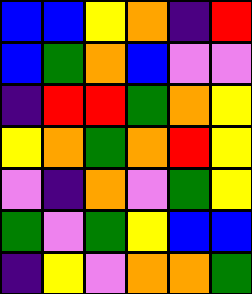[["blue", "blue", "yellow", "orange", "indigo", "red"], ["blue", "green", "orange", "blue", "violet", "violet"], ["indigo", "red", "red", "green", "orange", "yellow"], ["yellow", "orange", "green", "orange", "red", "yellow"], ["violet", "indigo", "orange", "violet", "green", "yellow"], ["green", "violet", "green", "yellow", "blue", "blue"], ["indigo", "yellow", "violet", "orange", "orange", "green"]]